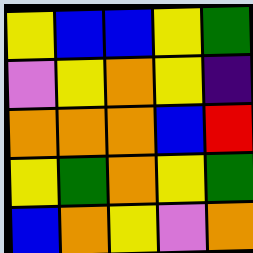[["yellow", "blue", "blue", "yellow", "green"], ["violet", "yellow", "orange", "yellow", "indigo"], ["orange", "orange", "orange", "blue", "red"], ["yellow", "green", "orange", "yellow", "green"], ["blue", "orange", "yellow", "violet", "orange"]]